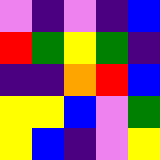[["violet", "indigo", "violet", "indigo", "blue"], ["red", "green", "yellow", "green", "indigo"], ["indigo", "indigo", "orange", "red", "blue"], ["yellow", "yellow", "blue", "violet", "green"], ["yellow", "blue", "indigo", "violet", "yellow"]]